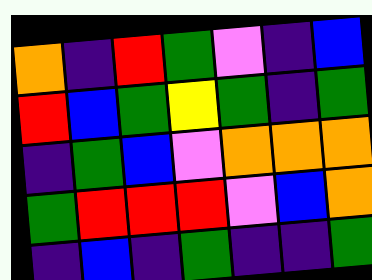[["orange", "indigo", "red", "green", "violet", "indigo", "blue"], ["red", "blue", "green", "yellow", "green", "indigo", "green"], ["indigo", "green", "blue", "violet", "orange", "orange", "orange"], ["green", "red", "red", "red", "violet", "blue", "orange"], ["indigo", "blue", "indigo", "green", "indigo", "indigo", "green"]]